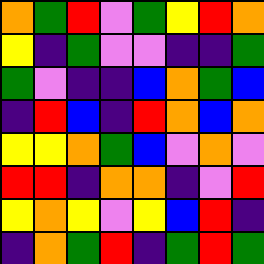[["orange", "green", "red", "violet", "green", "yellow", "red", "orange"], ["yellow", "indigo", "green", "violet", "violet", "indigo", "indigo", "green"], ["green", "violet", "indigo", "indigo", "blue", "orange", "green", "blue"], ["indigo", "red", "blue", "indigo", "red", "orange", "blue", "orange"], ["yellow", "yellow", "orange", "green", "blue", "violet", "orange", "violet"], ["red", "red", "indigo", "orange", "orange", "indigo", "violet", "red"], ["yellow", "orange", "yellow", "violet", "yellow", "blue", "red", "indigo"], ["indigo", "orange", "green", "red", "indigo", "green", "red", "green"]]